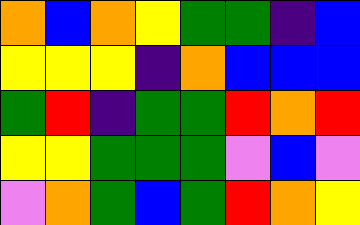[["orange", "blue", "orange", "yellow", "green", "green", "indigo", "blue"], ["yellow", "yellow", "yellow", "indigo", "orange", "blue", "blue", "blue"], ["green", "red", "indigo", "green", "green", "red", "orange", "red"], ["yellow", "yellow", "green", "green", "green", "violet", "blue", "violet"], ["violet", "orange", "green", "blue", "green", "red", "orange", "yellow"]]